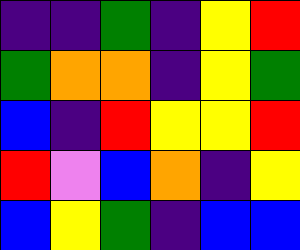[["indigo", "indigo", "green", "indigo", "yellow", "red"], ["green", "orange", "orange", "indigo", "yellow", "green"], ["blue", "indigo", "red", "yellow", "yellow", "red"], ["red", "violet", "blue", "orange", "indigo", "yellow"], ["blue", "yellow", "green", "indigo", "blue", "blue"]]